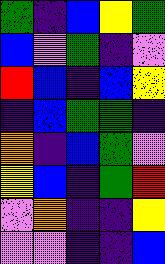[["green", "indigo", "blue", "yellow", "green"], ["blue", "violet", "green", "indigo", "violet"], ["red", "blue", "indigo", "blue", "yellow"], ["indigo", "blue", "green", "green", "indigo"], ["orange", "indigo", "blue", "green", "violet"], ["yellow", "blue", "indigo", "green", "red"], ["violet", "orange", "indigo", "indigo", "yellow"], ["violet", "violet", "indigo", "indigo", "blue"]]